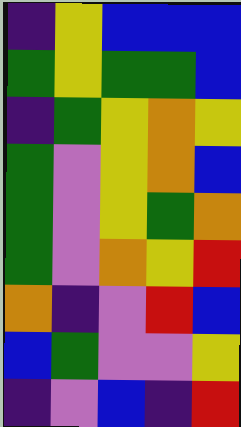[["indigo", "yellow", "blue", "blue", "blue"], ["green", "yellow", "green", "green", "blue"], ["indigo", "green", "yellow", "orange", "yellow"], ["green", "violet", "yellow", "orange", "blue"], ["green", "violet", "yellow", "green", "orange"], ["green", "violet", "orange", "yellow", "red"], ["orange", "indigo", "violet", "red", "blue"], ["blue", "green", "violet", "violet", "yellow"], ["indigo", "violet", "blue", "indigo", "red"]]